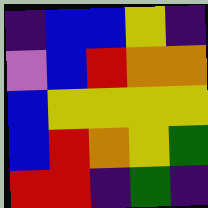[["indigo", "blue", "blue", "yellow", "indigo"], ["violet", "blue", "red", "orange", "orange"], ["blue", "yellow", "yellow", "yellow", "yellow"], ["blue", "red", "orange", "yellow", "green"], ["red", "red", "indigo", "green", "indigo"]]